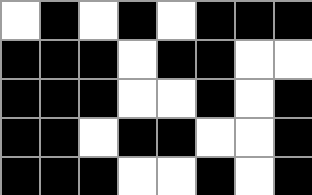[["white", "black", "white", "black", "white", "black", "black", "black"], ["black", "black", "black", "white", "black", "black", "white", "white"], ["black", "black", "black", "white", "white", "black", "white", "black"], ["black", "black", "white", "black", "black", "white", "white", "black"], ["black", "black", "black", "white", "white", "black", "white", "black"]]